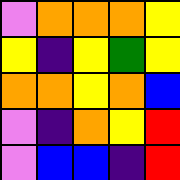[["violet", "orange", "orange", "orange", "yellow"], ["yellow", "indigo", "yellow", "green", "yellow"], ["orange", "orange", "yellow", "orange", "blue"], ["violet", "indigo", "orange", "yellow", "red"], ["violet", "blue", "blue", "indigo", "red"]]